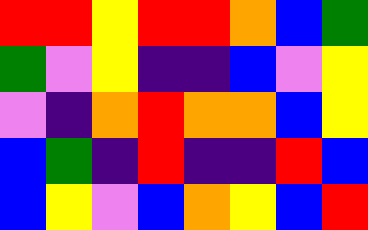[["red", "red", "yellow", "red", "red", "orange", "blue", "green"], ["green", "violet", "yellow", "indigo", "indigo", "blue", "violet", "yellow"], ["violet", "indigo", "orange", "red", "orange", "orange", "blue", "yellow"], ["blue", "green", "indigo", "red", "indigo", "indigo", "red", "blue"], ["blue", "yellow", "violet", "blue", "orange", "yellow", "blue", "red"]]